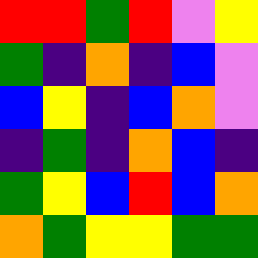[["red", "red", "green", "red", "violet", "yellow"], ["green", "indigo", "orange", "indigo", "blue", "violet"], ["blue", "yellow", "indigo", "blue", "orange", "violet"], ["indigo", "green", "indigo", "orange", "blue", "indigo"], ["green", "yellow", "blue", "red", "blue", "orange"], ["orange", "green", "yellow", "yellow", "green", "green"]]